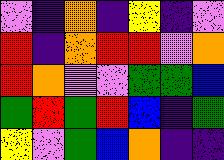[["violet", "indigo", "orange", "indigo", "yellow", "indigo", "violet"], ["red", "indigo", "orange", "red", "red", "violet", "orange"], ["red", "orange", "violet", "violet", "green", "green", "blue"], ["green", "red", "green", "red", "blue", "indigo", "green"], ["yellow", "violet", "green", "blue", "orange", "indigo", "indigo"]]